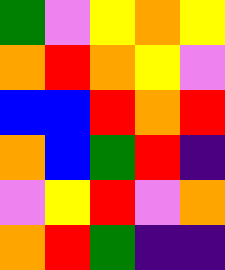[["green", "violet", "yellow", "orange", "yellow"], ["orange", "red", "orange", "yellow", "violet"], ["blue", "blue", "red", "orange", "red"], ["orange", "blue", "green", "red", "indigo"], ["violet", "yellow", "red", "violet", "orange"], ["orange", "red", "green", "indigo", "indigo"]]